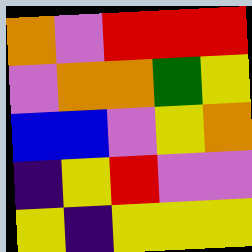[["orange", "violet", "red", "red", "red"], ["violet", "orange", "orange", "green", "yellow"], ["blue", "blue", "violet", "yellow", "orange"], ["indigo", "yellow", "red", "violet", "violet"], ["yellow", "indigo", "yellow", "yellow", "yellow"]]